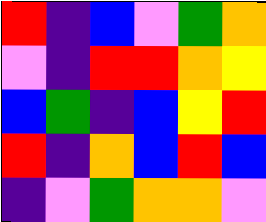[["red", "indigo", "blue", "violet", "green", "orange"], ["violet", "indigo", "red", "red", "orange", "yellow"], ["blue", "green", "indigo", "blue", "yellow", "red"], ["red", "indigo", "orange", "blue", "red", "blue"], ["indigo", "violet", "green", "orange", "orange", "violet"]]